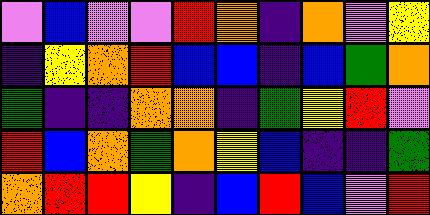[["violet", "blue", "violet", "violet", "red", "orange", "indigo", "orange", "violet", "yellow"], ["indigo", "yellow", "orange", "red", "blue", "blue", "indigo", "blue", "green", "orange"], ["green", "indigo", "indigo", "orange", "orange", "indigo", "green", "yellow", "red", "violet"], ["red", "blue", "orange", "green", "orange", "yellow", "blue", "indigo", "indigo", "green"], ["orange", "red", "red", "yellow", "indigo", "blue", "red", "blue", "violet", "red"]]